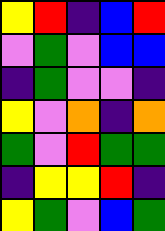[["yellow", "red", "indigo", "blue", "red"], ["violet", "green", "violet", "blue", "blue"], ["indigo", "green", "violet", "violet", "indigo"], ["yellow", "violet", "orange", "indigo", "orange"], ["green", "violet", "red", "green", "green"], ["indigo", "yellow", "yellow", "red", "indigo"], ["yellow", "green", "violet", "blue", "green"]]